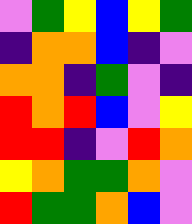[["violet", "green", "yellow", "blue", "yellow", "green"], ["indigo", "orange", "orange", "blue", "indigo", "violet"], ["orange", "orange", "indigo", "green", "violet", "indigo"], ["red", "orange", "red", "blue", "violet", "yellow"], ["red", "red", "indigo", "violet", "red", "orange"], ["yellow", "orange", "green", "green", "orange", "violet"], ["red", "green", "green", "orange", "blue", "violet"]]